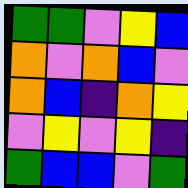[["green", "green", "violet", "yellow", "blue"], ["orange", "violet", "orange", "blue", "violet"], ["orange", "blue", "indigo", "orange", "yellow"], ["violet", "yellow", "violet", "yellow", "indigo"], ["green", "blue", "blue", "violet", "green"]]